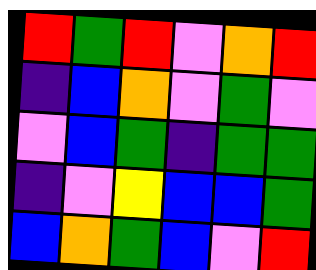[["red", "green", "red", "violet", "orange", "red"], ["indigo", "blue", "orange", "violet", "green", "violet"], ["violet", "blue", "green", "indigo", "green", "green"], ["indigo", "violet", "yellow", "blue", "blue", "green"], ["blue", "orange", "green", "blue", "violet", "red"]]